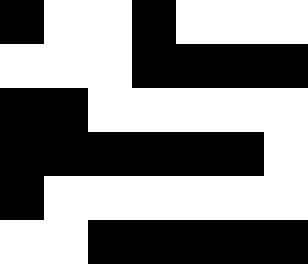[["black", "white", "white", "black", "white", "white", "white"], ["white", "white", "white", "black", "black", "black", "black"], ["black", "black", "white", "white", "white", "white", "white"], ["black", "black", "black", "black", "black", "black", "white"], ["black", "white", "white", "white", "white", "white", "white"], ["white", "white", "black", "black", "black", "black", "black"]]